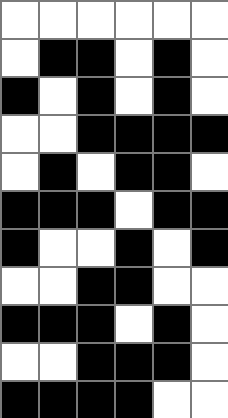[["white", "white", "white", "white", "white", "white"], ["white", "black", "black", "white", "black", "white"], ["black", "white", "black", "white", "black", "white"], ["white", "white", "black", "black", "black", "black"], ["white", "black", "white", "black", "black", "white"], ["black", "black", "black", "white", "black", "black"], ["black", "white", "white", "black", "white", "black"], ["white", "white", "black", "black", "white", "white"], ["black", "black", "black", "white", "black", "white"], ["white", "white", "black", "black", "black", "white"], ["black", "black", "black", "black", "white", "white"]]